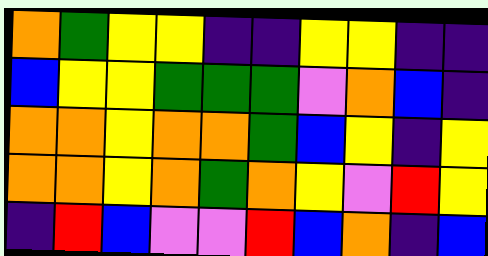[["orange", "green", "yellow", "yellow", "indigo", "indigo", "yellow", "yellow", "indigo", "indigo"], ["blue", "yellow", "yellow", "green", "green", "green", "violet", "orange", "blue", "indigo"], ["orange", "orange", "yellow", "orange", "orange", "green", "blue", "yellow", "indigo", "yellow"], ["orange", "orange", "yellow", "orange", "green", "orange", "yellow", "violet", "red", "yellow"], ["indigo", "red", "blue", "violet", "violet", "red", "blue", "orange", "indigo", "blue"]]